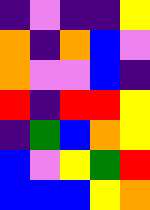[["indigo", "violet", "indigo", "indigo", "yellow"], ["orange", "indigo", "orange", "blue", "violet"], ["orange", "violet", "violet", "blue", "indigo"], ["red", "indigo", "red", "red", "yellow"], ["indigo", "green", "blue", "orange", "yellow"], ["blue", "violet", "yellow", "green", "red"], ["blue", "blue", "blue", "yellow", "orange"]]